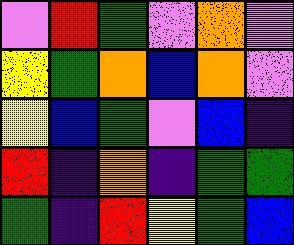[["violet", "red", "green", "violet", "orange", "violet"], ["yellow", "green", "orange", "blue", "orange", "violet"], ["yellow", "blue", "green", "violet", "blue", "indigo"], ["red", "indigo", "orange", "indigo", "green", "green"], ["green", "indigo", "red", "yellow", "green", "blue"]]